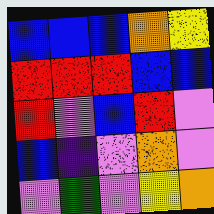[["blue", "blue", "blue", "orange", "yellow"], ["red", "red", "red", "blue", "blue"], ["red", "violet", "blue", "red", "violet"], ["blue", "indigo", "violet", "orange", "violet"], ["violet", "green", "violet", "yellow", "orange"]]